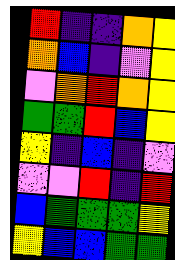[["red", "indigo", "indigo", "orange", "yellow"], ["orange", "blue", "indigo", "violet", "yellow"], ["violet", "orange", "red", "orange", "yellow"], ["green", "green", "red", "blue", "yellow"], ["yellow", "indigo", "blue", "indigo", "violet"], ["violet", "violet", "red", "indigo", "red"], ["blue", "green", "green", "green", "yellow"], ["yellow", "blue", "blue", "green", "green"]]